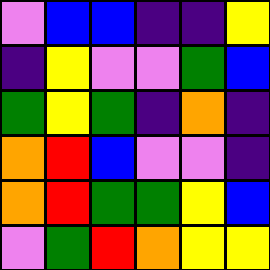[["violet", "blue", "blue", "indigo", "indigo", "yellow"], ["indigo", "yellow", "violet", "violet", "green", "blue"], ["green", "yellow", "green", "indigo", "orange", "indigo"], ["orange", "red", "blue", "violet", "violet", "indigo"], ["orange", "red", "green", "green", "yellow", "blue"], ["violet", "green", "red", "orange", "yellow", "yellow"]]